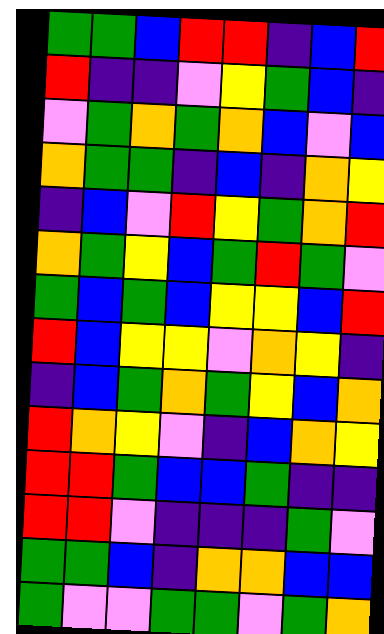[["green", "green", "blue", "red", "red", "indigo", "blue", "red"], ["red", "indigo", "indigo", "violet", "yellow", "green", "blue", "indigo"], ["violet", "green", "orange", "green", "orange", "blue", "violet", "blue"], ["orange", "green", "green", "indigo", "blue", "indigo", "orange", "yellow"], ["indigo", "blue", "violet", "red", "yellow", "green", "orange", "red"], ["orange", "green", "yellow", "blue", "green", "red", "green", "violet"], ["green", "blue", "green", "blue", "yellow", "yellow", "blue", "red"], ["red", "blue", "yellow", "yellow", "violet", "orange", "yellow", "indigo"], ["indigo", "blue", "green", "orange", "green", "yellow", "blue", "orange"], ["red", "orange", "yellow", "violet", "indigo", "blue", "orange", "yellow"], ["red", "red", "green", "blue", "blue", "green", "indigo", "indigo"], ["red", "red", "violet", "indigo", "indigo", "indigo", "green", "violet"], ["green", "green", "blue", "indigo", "orange", "orange", "blue", "blue"], ["green", "violet", "violet", "green", "green", "violet", "green", "orange"]]